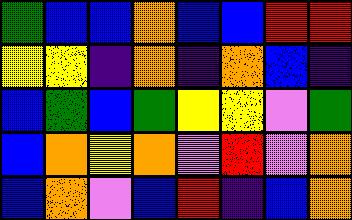[["green", "blue", "blue", "orange", "blue", "blue", "red", "red"], ["yellow", "yellow", "indigo", "orange", "indigo", "orange", "blue", "indigo"], ["blue", "green", "blue", "green", "yellow", "yellow", "violet", "green"], ["blue", "orange", "yellow", "orange", "violet", "red", "violet", "orange"], ["blue", "orange", "violet", "blue", "red", "indigo", "blue", "orange"]]